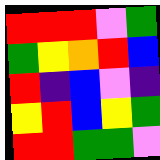[["red", "red", "red", "violet", "green"], ["green", "yellow", "orange", "red", "blue"], ["red", "indigo", "blue", "violet", "indigo"], ["yellow", "red", "blue", "yellow", "green"], ["red", "red", "green", "green", "violet"]]